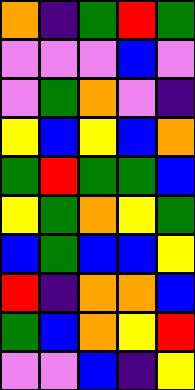[["orange", "indigo", "green", "red", "green"], ["violet", "violet", "violet", "blue", "violet"], ["violet", "green", "orange", "violet", "indigo"], ["yellow", "blue", "yellow", "blue", "orange"], ["green", "red", "green", "green", "blue"], ["yellow", "green", "orange", "yellow", "green"], ["blue", "green", "blue", "blue", "yellow"], ["red", "indigo", "orange", "orange", "blue"], ["green", "blue", "orange", "yellow", "red"], ["violet", "violet", "blue", "indigo", "yellow"]]